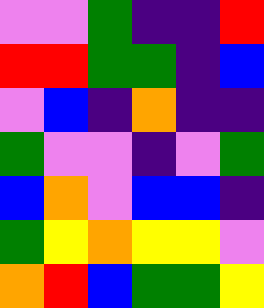[["violet", "violet", "green", "indigo", "indigo", "red"], ["red", "red", "green", "green", "indigo", "blue"], ["violet", "blue", "indigo", "orange", "indigo", "indigo"], ["green", "violet", "violet", "indigo", "violet", "green"], ["blue", "orange", "violet", "blue", "blue", "indigo"], ["green", "yellow", "orange", "yellow", "yellow", "violet"], ["orange", "red", "blue", "green", "green", "yellow"]]